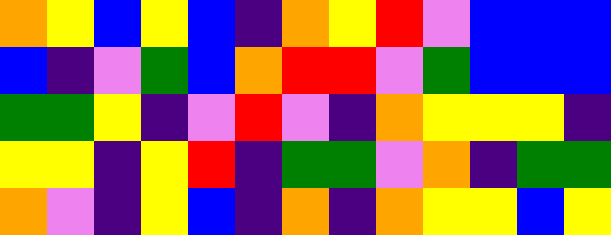[["orange", "yellow", "blue", "yellow", "blue", "indigo", "orange", "yellow", "red", "violet", "blue", "blue", "blue"], ["blue", "indigo", "violet", "green", "blue", "orange", "red", "red", "violet", "green", "blue", "blue", "blue"], ["green", "green", "yellow", "indigo", "violet", "red", "violet", "indigo", "orange", "yellow", "yellow", "yellow", "indigo"], ["yellow", "yellow", "indigo", "yellow", "red", "indigo", "green", "green", "violet", "orange", "indigo", "green", "green"], ["orange", "violet", "indigo", "yellow", "blue", "indigo", "orange", "indigo", "orange", "yellow", "yellow", "blue", "yellow"]]